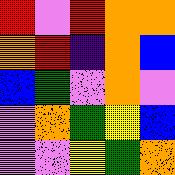[["red", "violet", "red", "orange", "orange"], ["orange", "red", "indigo", "orange", "blue"], ["blue", "green", "violet", "orange", "violet"], ["violet", "orange", "green", "yellow", "blue"], ["violet", "violet", "yellow", "green", "orange"]]